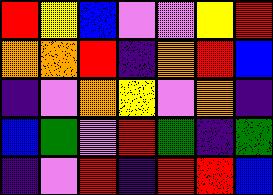[["red", "yellow", "blue", "violet", "violet", "yellow", "red"], ["orange", "orange", "red", "indigo", "orange", "red", "blue"], ["indigo", "violet", "orange", "yellow", "violet", "orange", "indigo"], ["blue", "green", "violet", "red", "green", "indigo", "green"], ["indigo", "violet", "red", "indigo", "red", "red", "blue"]]